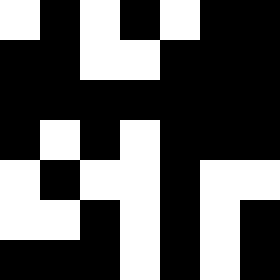[["white", "black", "white", "black", "white", "black", "black"], ["black", "black", "white", "white", "black", "black", "black"], ["black", "black", "black", "black", "black", "black", "black"], ["black", "white", "black", "white", "black", "black", "black"], ["white", "black", "white", "white", "black", "white", "white"], ["white", "white", "black", "white", "black", "white", "black"], ["black", "black", "black", "white", "black", "white", "black"]]